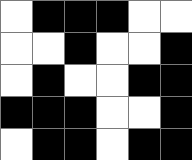[["white", "black", "black", "black", "white", "white"], ["white", "white", "black", "white", "white", "black"], ["white", "black", "white", "white", "black", "black"], ["black", "black", "black", "white", "white", "black"], ["white", "black", "black", "white", "black", "black"]]